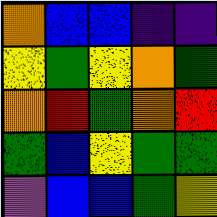[["orange", "blue", "blue", "indigo", "indigo"], ["yellow", "green", "yellow", "orange", "green"], ["orange", "red", "green", "orange", "red"], ["green", "blue", "yellow", "green", "green"], ["violet", "blue", "blue", "green", "yellow"]]